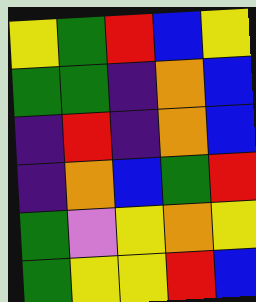[["yellow", "green", "red", "blue", "yellow"], ["green", "green", "indigo", "orange", "blue"], ["indigo", "red", "indigo", "orange", "blue"], ["indigo", "orange", "blue", "green", "red"], ["green", "violet", "yellow", "orange", "yellow"], ["green", "yellow", "yellow", "red", "blue"]]